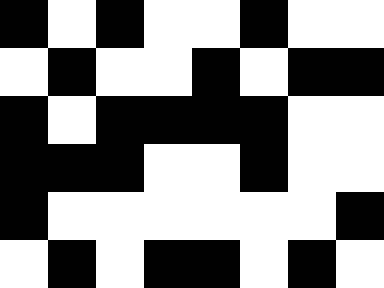[["black", "white", "black", "white", "white", "black", "white", "white"], ["white", "black", "white", "white", "black", "white", "black", "black"], ["black", "white", "black", "black", "black", "black", "white", "white"], ["black", "black", "black", "white", "white", "black", "white", "white"], ["black", "white", "white", "white", "white", "white", "white", "black"], ["white", "black", "white", "black", "black", "white", "black", "white"]]